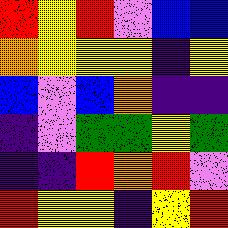[["red", "yellow", "red", "violet", "blue", "blue"], ["orange", "yellow", "yellow", "yellow", "indigo", "yellow"], ["blue", "violet", "blue", "orange", "indigo", "indigo"], ["indigo", "violet", "green", "green", "yellow", "green"], ["indigo", "indigo", "red", "orange", "red", "violet"], ["red", "yellow", "yellow", "indigo", "yellow", "red"]]